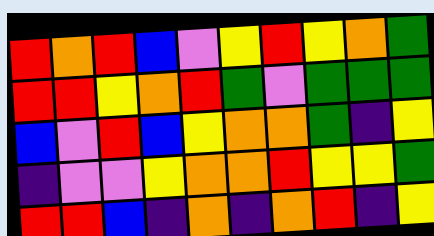[["red", "orange", "red", "blue", "violet", "yellow", "red", "yellow", "orange", "green"], ["red", "red", "yellow", "orange", "red", "green", "violet", "green", "green", "green"], ["blue", "violet", "red", "blue", "yellow", "orange", "orange", "green", "indigo", "yellow"], ["indigo", "violet", "violet", "yellow", "orange", "orange", "red", "yellow", "yellow", "green"], ["red", "red", "blue", "indigo", "orange", "indigo", "orange", "red", "indigo", "yellow"]]